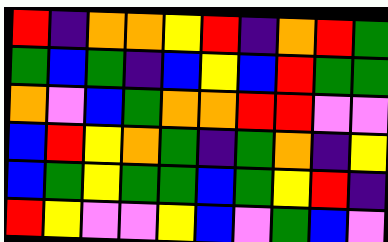[["red", "indigo", "orange", "orange", "yellow", "red", "indigo", "orange", "red", "green"], ["green", "blue", "green", "indigo", "blue", "yellow", "blue", "red", "green", "green"], ["orange", "violet", "blue", "green", "orange", "orange", "red", "red", "violet", "violet"], ["blue", "red", "yellow", "orange", "green", "indigo", "green", "orange", "indigo", "yellow"], ["blue", "green", "yellow", "green", "green", "blue", "green", "yellow", "red", "indigo"], ["red", "yellow", "violet", "violet", "yellow", "blue", "violet", "green", "blue", "violet"]]